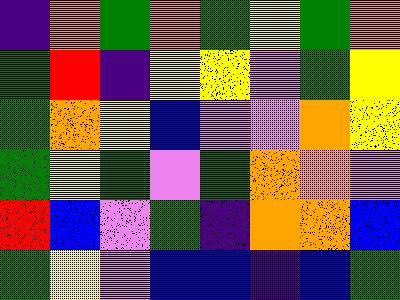[["indigo", "orange", "green", "orange", "green", "yellow", "green", "orange"], ["green", "red", "indigo", "yellow", "yellow", "violet", "green", "yellow"], ["green", "orange", "yellow", "blue", "violet", "violet", "orange", "yellow"], ["green", "yellow", "green", "violet", "green", "orange", "orange", "violet"], ["red", "blue", "violet", "green", "indigo", "orange", "orange", "blue"], ["green", "yellow", "violet", "blue", "blue", "indigo", "blue", "green"]]